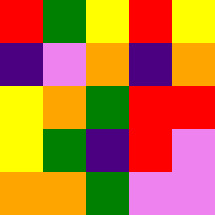[["red", "green", "yellow", "red", "yellow"], ["indigo", "violet", "orange", "indigo", "orange"], ["yellow", "orange", "green", "red", "red"], ["yellow", "green", "indigo", "red", "violet"], ["orange", "orange", "green", "violet", "violet"]]